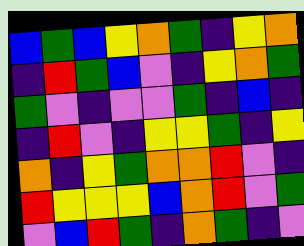[["blue", "green", "blue", "yellow", "orange", "green", "indigo", "yellow", "orange"], ["indigo", "red", "green", "blue", "violet", "indigo", "yellow", "orange", "green"], ["green", "violet", "indigo", "violet", "violet", "green", "indigo", "blue", "indigo"], ["indigo", "red", "violet", "indigo", "yellow", "yellow", "green", "indigo", "yellow"], ["orange", "indigo", "yellow", "green", "orange", "orange", "red", "violet", "indigo"], ["red", "yellow", "yellow", "yellow", "blue", "orange", "red", "violet", "green"], ["violet", "blue", "red", "green", "indigo", "orange", "green", "indigo", "violet"]]